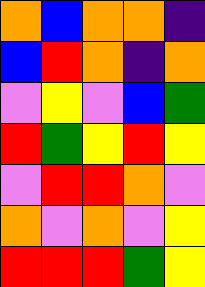[["orange", "blue", "orange", "orange", "indigo"], ["blue", "red", "orange", "indigo", "orange"], ["violet", "yellow", "violet", "blue", "green"], ["red", "green", "yellow", "red", "yellow"], ["violet", "red", "red", "orange", "violet"], ["orange", "violet", "orange", "violet", "yellow"], ["red", "red", "red", "green", "yellow"]]